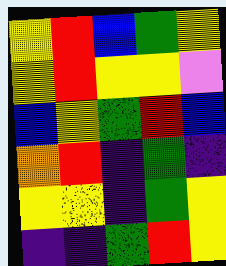[["yellow", "red", "blue", "green", "yellow"], ["yellow", "red", "yellow", "yellow", "violet"], ["blue", "yellow", "green", "red", "blue"], ["orange", "red", "indigo", "green", "indigo"], ["yellow", "yellow", "indigo", "green", "yellow"], ["indigo", "indigo", "green", "red", "yellow"]]